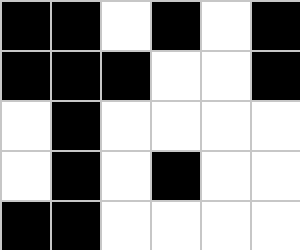[["black", "black", "white", "black", "white", "black"], ["black", "black", "black", "white", "white", "black"], ["white", "black", "white", "white", "white", "white"], ["white", "black", "white", "black", "white", "white"], ["black", "black", "white", "white", "white", "white"]]